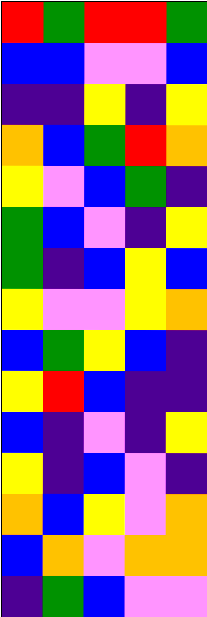[["red", "green", "red", "red", "green"], ["blue", "blue", "violet", "violet", "blue"], ["indigo", "indigo", "yellow", "indigo", "yellow"], ["orange", "blue", "green", "red", "orange"], ["yellow", "violet", "blue", "green", "indigo"], ["green", "blue", "violet", "indigo", "yellow"], ["green", "indigo", "blue", "yellow", "blue"], ["yellow", "violet", "violet", "yellow", "orange"], ["blue", "green", "yellow", "blue", "indigo"], ["yellow", "red", "blue", "indigo", "indigo"], ["blue", "indigo", "violet", "indigo", "yellow"], ["yellow", "indigo", "blue", "violet", "indigo"], ["orange", "blue", "yellow", "violet", "orange"], ["blue", "orange", "violet", "orange", "orange"], ["indigo", "green", "blue", "violet", "violet"]]